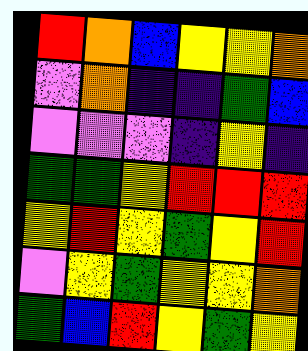[["red", "orange", "blue", "yellow", "yellow", "orange"], ["violet", "orange", "indigo", "indigo", "green", "blue"], ["violet", "violet", "violet", "indigo", "yellow", "indigo"], ["green", "green", "yellow", "red", "red", "red"], ["yellow", "red", "yellow", "green", "yellow", "red"], ["violet", "yellow", "green", "yellow", "yellow", "orange"], ["green", "blue", "red", "yellow", "green", "yellow"]]